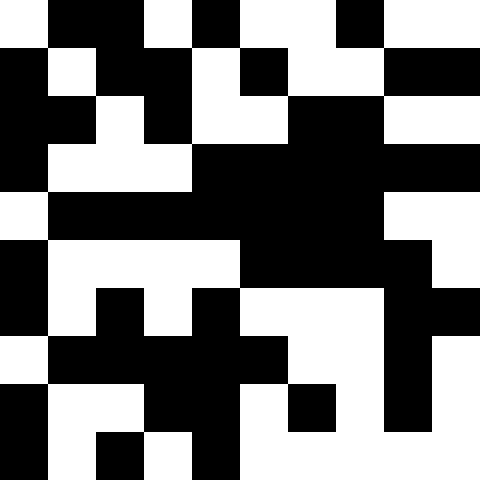[["white", "black", "black", "white", "black", "white", "white", "black", "white", "white"], ["black", "white", "black", "black", "white", "black", "white", "white", "black", "black"], ["black", "black", "white", "black", "white", "white", "black", "black", "white", "white"], ["black", "white", "white", "white", "black", "black", "black", "black", "black", "black"], ["white", "black", "black", "black", "black", "black", "black", "black", "white", "white"], ["black", "white", "white", "white", "white", "black", "black", "black", "black", "white"], ["black", "white", "black", "white", "black", "white", "white", "white", "black", "black"], ["white", "black", "black", "black", "black", "black", "white", "white", "black", "white"], ["black", "white", "white", "black", "black", "white", "black", "white", "black", "white"], ["black", "white", "black", "white", "black", "white", "white", "white", "white", "white"]]